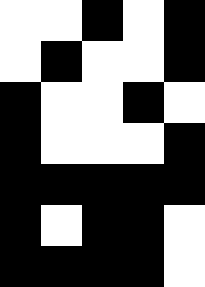[["white", "white", "black", "white", "black"], ["white", "black", "white", "white", "black"], ["black", "white", "white", "black", "white"], ["black", "white", "white", "white", "black"], ["black", "black", "black", "black", "black"], ["black", "white", "black", "black", "white"], ["black", "black", "black", "black", "white"]]